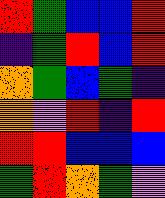[["red", "green", "blue", "blue", "red"], ["indigo", "green", "red", "blue", "red"], ["orange", "green", "blue", "green", "indigo"], ["orange", "violet", "red", "indigo", "red"], ["red", "red", "blue", "blue", "blue"], ["green", "red", "orange", "green", "violet"]]